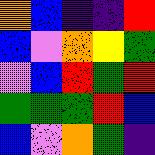[["orange", "blue", "indigo", "indigo", "red"], ["blue", "violet", "orange", "yellow", "green"], ["violet", "blue", "red", "green", "red"], ["green", "green", "green", "red", "blue"], ["blue", "violet", "orange", "green", "indigo"]]